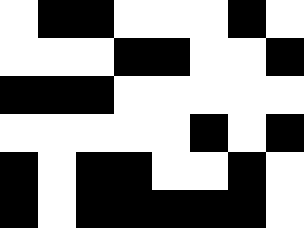[["white", "black", "black", "white", "white", "white", "black", "white"], ["white", "white", "white", "black", "black", "white", "white", "black"], ["black", "black", "black", "white", "white", "white", "white", "white"], ["white", "white", "white", "white", "white", "black", "white", "black"], ["black", "white", "black", "black", "white", "white", "black", "white"], ["black", "white", "black", "black", "black", "black", "black", "white"]]